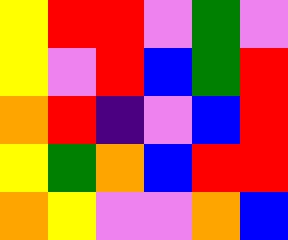[["yellow", "red", "red", "violet", "green", "violet"], ["yellow", "violet", "red", "blue", "green", "red"], ["orange", "red", "indigo", "violet", "blue", "red"], ["yellow", "green", "orange", "blue", "red", "red"], ["orange", "yellow", "violet", "violet", "orange", "blue"]]